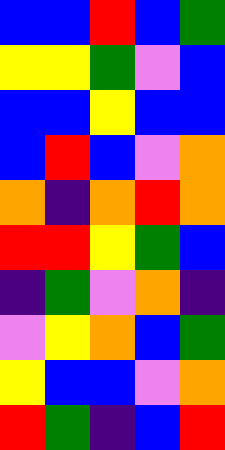[["blue", "blue", "red", "blue", "green"], ["yellow", "yellow", "green", "violet", "blue"], ["blue", "blue", "yellow", "blue", "blue"], ["blue", "red", "blue", "violet", "orange"], ["orange", "indigo", "orange", "red", "orange"], ["red", "red", "yellow", "green", "blue"], ["indigo", "green", "violet", "orange", "indigo"], ["violet", "yellow", "orange", "blue", "green"], ["yellow", "blue", "blue", "violet", "orange"], ["red", "green", "indigo", "blue", "red"]]